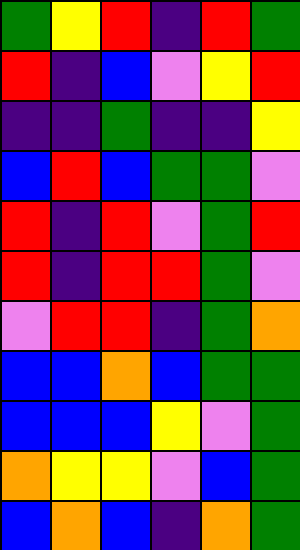[["green", "yellow", "red", "indigo", "red", "green"], ["red", "indigo", "blue", "violet", "yellow", "red"], ["indigo", "indigo", "green", "indigo", "indigo", "yellow"], ["blue", "red", "blue", "green", "green", "violet"], ["red", "indigo", "red", "violet", "green", "red"], ["red", "indigo", "red", "red", "green", "violet"], ["violet", "red", "red", "indigo", "green", "orange"], ["blue", "blue", "orange", "blue", "green", "green"], ["blue", "blue", "blue", "yellow", "violet", "green"], ["orange", "yellow", "yellow", "violet", "blue", "green"], ["blue", "orange", "blue", "indigo", "orange", "green"]]